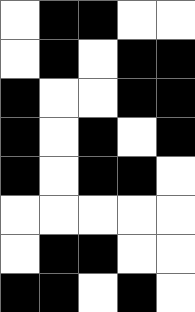[["white", "black", "black", "white", "white"], ["white", "black", "white", "black", "black"], ["black", "white", "white", "black", "black"], ["black", "white", "black", "white", "black"], ["black", "white", "black", "black", "white"], ["white", "white", "white", "white", "white"], ["white", "black", "black", "white", "white"], ["black", "black", "white", "black", "white"]]